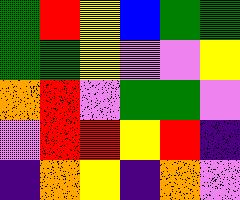[["green", "red", "yellow", "blue", "green", "green"], ["green", "green", "yellow", "violet", "violet", "yellow"], ["orange", "red", "violet", "green", "green", "violet"], ["violet", "red", "red", "yellow", "red", "indigo"], ["indigo", "orange", "yellow", "indigo", "orange", "violet"]]